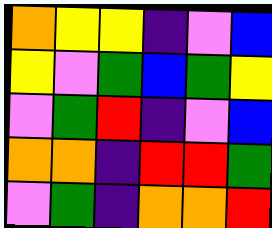[["orange", "yellow", "yellow", "indigo", "violet", "blue"], ["yellow", "violet", "green", "blue", "green", "yellow"], ["violet", "green", "red", "indigo", "violet", "blue"], ["orange", "orange", "indigo", "red", "red", "green"], ["violet", "green", "indigo", "orange", "orange", "red"]]